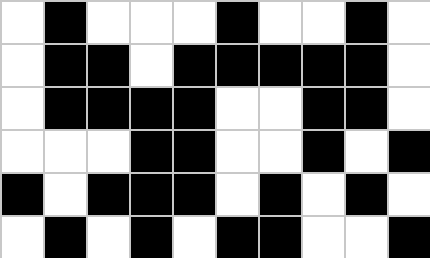[["white", "black", "white", "white", "white", "black", "white", "white", "black", "white"], ["white", "black", "black", "white", "black", "black", "black", "black", "black", "white"], ["white", "black", "black", "black", "black", "white", "white", "black", "black", "white"], ["white", "white", "white", "black", "black", "white", "white", "black", "white", "black"], ["black", "white", "black", "black", "black", "white", "black", "white", "black", "white"], ["white", "black", "white", "black", "white", "black", "black", "white", "white", "black"]]